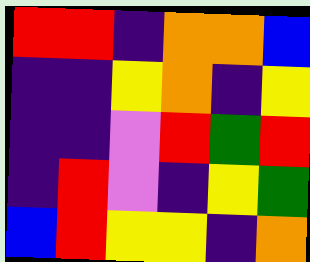[["red", "red", "indigo", "orange", "orange", "blue"], ["indigo", "indigo", "yellow", "orange", "indigo", "yellow"], ["indigo", "indigo", "violet", "red", "green", "red"], ["indigo", "red", "violet", "indigo", "yellow", "green"], ["blue", "red", "yellow", "yellow", "indigo", "orange"]]